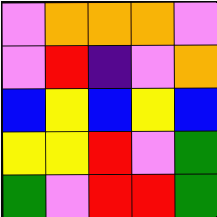[["violet", "orange", "orange", "orange", "violet"], ["violet", "red", "indigo", "violet", "orange"], ["blue", "yellow", "blue", "yellow", "blue"], ["yellow", "yellow", "red", "violet", "green"], ["green", "violet", "red", "red", "green"]]